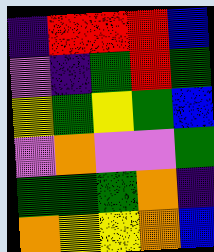[["indigo", "red", "red", "red", "blue"], ["violet", "indigo", "green", "red", "green"], ["yellow", "green", "yellow", "green", "blue"], ["violet", "orange", "violet", "violet", "green"], ["green", "green", "green", "orange", "indigo"], ["orange", "yellow", "yellow", "orange", "blue"]]